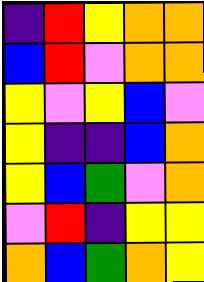[["indigo", "red", "yellow", "orange", "orange"], ["blue", "red", "violet", "orange", "orange"], ["yellow", "violet", "yellow", "blue", "violet"], ["yellow", "indigo", "indigo", "blue", "orange"], ["yellow", "blue", "green", "violet", "orange"], ["violet", "red", "indigo", "yellow", "yellow"], ["orange", "blue", "green", "orange", "yellow"]]